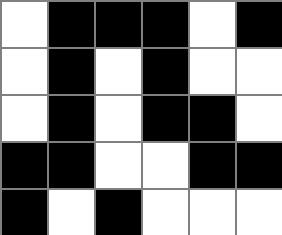[["white", "black", "black", "black", "white", "black"], ["white", "black", "white", "black", "white", "white"], ["white", "black", "white", "black", "black", "white"], ["black", "black", "white", "white", "black", "black"], ["black", "white", "black", "white", "white", "white"]]